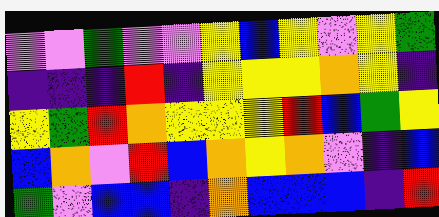[["violet", "violet", "green", "violet", "violet", "yellow", "blue", "yellow", "violet", "yellow", "green"], ["indigo", "indigo", "indigo", "red", "indigo", "yellow", "yellow", "yellow", "orange", "yellow", "indigo"], ["yellow", "green", "red", "orange", "yellow", "yellow", "yellow", "red", "blue", "green", "yellow"], ["blue", "orange", "violet", "red", "blue", "orange", "yellow", "orange", "violet", "indigo", "blue"], ["green", "violet", "blue", "blue", "indigo", "orange", "blue", "blue", "blue", "indigo", "red"]]